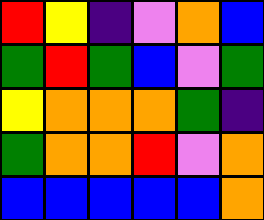[["red", "yellow", "indigo", "violet", "orange", "blue"], ["green", "red", "green", "blue", "violet", "green"], ["yellow", "orange", "orange", "orange", "green", "indigo"], ["green", "orange", "orange", "red", "violet", "orange"], ["blue", "blue", "blue", "blue", "blue", "orange"]]